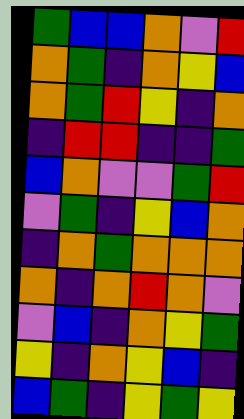[["green", "blue", "blue", "orange", "violet", "red"], ["orange", "green", "indigo", "orange", "yellow", "blue"], ["orange", "green", "red", "yellow", "indigo", "orange"], ["indigo", "red", "red", "indigo", "indigo", "green"], ["blue", "orange", "violet", "violet", "green", "red"], ["violet", "green", "indigo", "yellow", "blue", "orange"], ["indigo", "orange", "green", "orange", "orange", "orange"], ["orange", "indigo", "orange", "red", "orange", "violet"], ["violet", "blue", "indigo", "orange", "yellow", "green"], ["yellow", "indigo", "orange", "yellow", "blue", "indigo"], ["blue", "green", "indigo", "yellow", "green", "yellow"]]